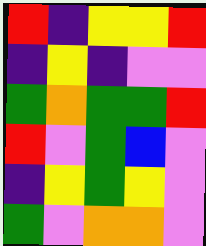[["red", "indigo", "yellow", "yellow", "red"], ["indigo", "yellow", "indigo", "violet", "violet"], ["green", "orange", "green", "green", "red"], ["red", "violet", "green", "blue", "violet"], ["indigo", "yellow", "green", "yellow", "violet"], ["green", "violet", "orange", "orange", "violet"]]